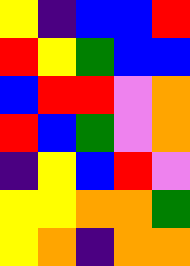[["yellow", "indigo", "blue", "blue", "red"], ["red", "yellow", "green", "blue", "blue"], ["blue", "red", "red", "violet", "orange"], ["red", "blue", "green", "violet", "orange"], ["indigo", "yellow", "blue", "red", "violet"], ["yellow", "yellow", "orange", "orange", "green"], ["yellow", "orange", "indigo", "orange", "orange"]]